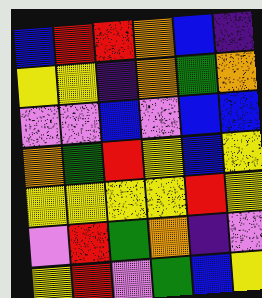[["blue", "red", "red", "orange", "blue", "indigo"], ["yellow", "yellow", "indigo", "orange", "green", "orange"], ["violet", "violet", "blue", "violet", "blue", "blue"], ["orange", "green", "red", "yellow", "blue", "yellow"], ["yellow", "yellow", "yellow", "yellow", "red", "yellow"], ["violet", "red", "green", "orange", "indigo", "violet"], ["yellow", "red", "violet", "green", "blue", "yellow"]]